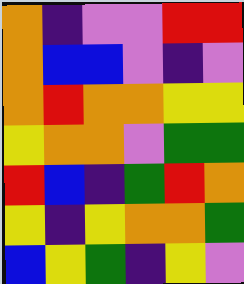[["orange", "indigo", "violet", "violet", "red", "red"], ["orange", "blue", "blue", "violet", "indigo", "violet"], ["orange", "red", "orange", "orange", "yellow", "yellow"], ["yellow", "orange", "orange", "violet", "green", "green"], ["red", "blue", "indigo", "green", "red", "orange"], ["yellow", "indigo", "yellow", "orange", "orange", "green"], ["blue", "yellow", "green", "indigo", "yellow", "violet"]]